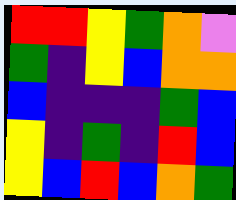[["red", "red", "yellow", "green", "orange", "violet"], ["green", "indigo", "yellow", "blue", "orange", "orange"], ["blue", "indigo", "indigo", "indigo", "green", "blue"], ["yellow", "indigo", "green", "indigo", "red", "blue"], ["yellow", "blue", "red", "blue", "orange", "green"]]